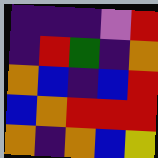[["indigo", "indigo", "indigo", "violet", "red"], ["indigo", "red", "green", "indigo", "orange"], ["orange", "blue", "indigo", "blue", "red"], ["blue", "orange", "red", "red", "red"], ["orange", "indigo", "orange", "blue", "yellow"]]